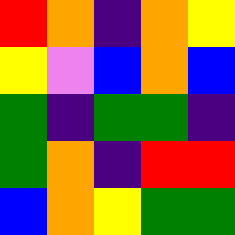[["red", "orange", "indigo", "orange", "yellow"], ["yellow", "violet", "blue", "orange", "blue"], ["green", "indigo", "green", "green", "indigo"], ["green", "orange", "indigo", "red", "red"], ["blue", "orange", "yellow", "green", "green"]]